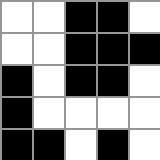[["white", "white", "black", "black", "white"], ["white", "white", "black", "black", "black"], ["black", "white", "black", "black", "white"], ["black", "white", "white", "white", "white"], ["black", "black", "white", "black", "white"]]